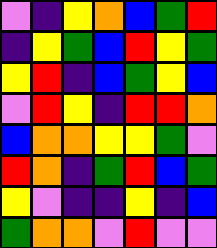[["violet", "indigo", "yellow", "orange", "blue", "green", "red"], ["indigo", "yellow", "green", "blue", "red", "yellow", "green"], ["yellow", "red", "indigo", "blue", "green", "yellow", "blue"], ["violet", "red", "yellow", "indigo", "red", "red", "orange"], ["blue", "orange", "orange", "yellow", "yellow", "green", "violet"], ["red", "orange", "indigo", "green", "red", "blue", "green"], ["yellow", "violet", "indigo", "indigo", "yellow", "indigo", "blue"], ["green", "orange", "orange", "violet", "red", "violet", "violet"]]